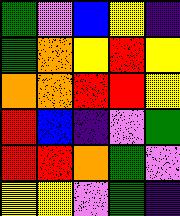[["green", "violet", "blue", "yellow", "indigo"], ["green", "orange", "yellow", "red", "yellow"], ["orange", "orange", "red", "red", "yellow"], ["red", "blue", "indigo", "violet", "green"], ["red", "red", "orange", "green", "violet"], ["yellow", "yellow", "violet", "green", "indigo"]]